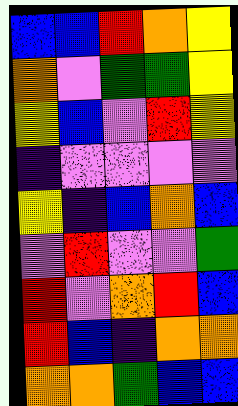[["blue", "blue", "red", "orange", "yellow"], ["orange", "violet", "green", "green", "yellow"], ["yellow", "blue", "violet", "red", "yellow"], ["indigo", "violet", "violet", "violet", "violet"], ["yellow", "indigo", "blue", "orange", "blue"], ["violet", "red", "violet", "violet", "green"], ["red", "violet", "orange", "red", "blue"], ["red", "blue", "indigo", "orange", "orange"], ["orange", "orange", "green", "blue", "blue"]]